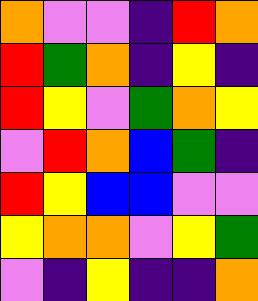[["orange", "violet", "violet", "indigo", "red", "orange"], ["red", "green", "orange", "indigo", "yellow", "indigo"], ["red", "yellow", "violet", "green", "orange", "yellow"], ["violet", "red", "orange", "blue", "green", "indigo"], ["red", "yellow", "blue", "blue", "violet", "violet"], ["yellow", "orange", "orange", "violet", "yellow", "green"], ["violet", "indigo", "yellow", "indigo", "indigo", "orange"]]